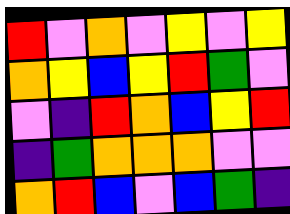[["red", "violet", "orange", "violet", "yellow", "violet", "yellow"], ["orange", "yellow", "blue", "yellow", "red", "green", "violet"], ["violet", "indigo", "red", "orange", "blue", "yellow", "red"], ["indigo", "green", "orange", "orange", "orange", "violet", "violet"], ["orange", "red", "blue", "violet", "blue", "green", "indigo"]]